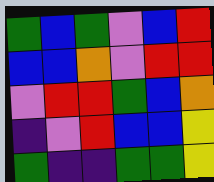[["green", "blue", "green", "violet", "blue", "red"], ["blue", "blue", "orange", "violet", "red", "red"], ["violet", "red", "red", "green", "blue", "orange"], ["indigo", "violet", "red", "blue", "blue", "yellow"], ["green", "indigo", "indigo", "green", "green", "yellow"]]